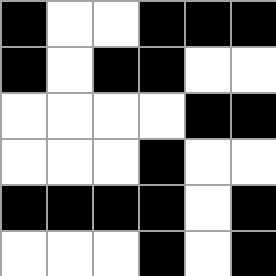[["black", "white", "white", "black", "black", "black"], ["black", "white", "black", "black", "white", "white"], ["white", "white", "white", "white", "black", "black"], ["white", "white", "white", "black", "white", "white"], ["black", "black", "black", "black", "white", "black"], ["white", "white", "white", "black", "white", "black"]]